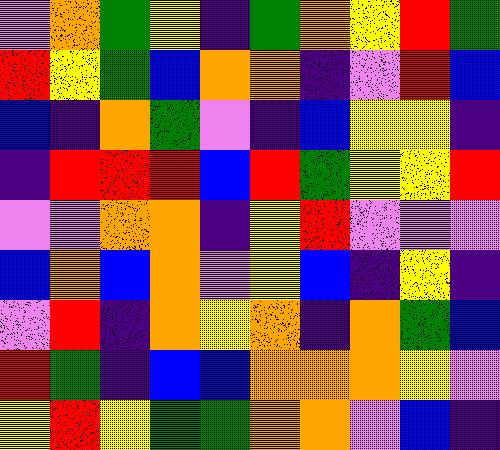[["violet", "orange", "green", "yellow", "indigo", "green", "orange", "yellow", "red", "green"], ["red", "yellow", "green", "blue", "orange", "orange", "indigo", "violet", "red", "blue"], ["blue", "indigo", "orange", "green", "violet", "indigo", "blue", "yellow", "yellow", "indigo"], ["indigo", "red", "red", "red", "blue", "red", "green", "yellow", "yellow", "red"], ["violet", "violet", "orange", "orange", "indigo", "yellow", "red", "violet", "violet", "violet"], ["blue", "orange", "blue", "orange", "violet", "yellow", "blue", "indigo", "yellow", "indigo"], ["violet", "red", "indigo", "orange", "yellow", "orange", "indigo", "orange", "green", "blue"], ["red", "green", "indigo", "blue", "blue", "orange", "orange", "orange", "yellow", "violet"], ["yellow", "red", "yellow", "green", "green", "orange", "orange", "violet", "blue", "indigo"]]